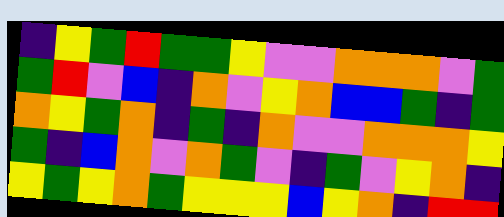[["indigo", "yellow", "green", "red", "green", "green", "yellow", "violet", "violet", "orange", "orange", "orange", "violet", "green"], ["green", "red", "violet", "blue", "indigo", "orange", "violet", "yellow", "orange", "blue", "blue", "green", "indigo", "green"], ["orange", "yellow", "green", "orange", "indigo", "green", "indigo", "orange", "violet", "violet", "orange", "orange", "orange", "yellow"], ["green", "indigo", "blue", "orange", "violet", "orange", "green", "violet", "indigo", "green", "violet", "yellow", "orange", "indigo"], ["yellow", "green", "yellow", "orange", "green", "yellow", "yellow", "yellow", "blue", "yellow", "orange", "indigo", "red", "red"]]